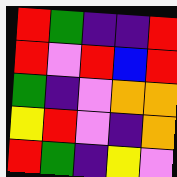[["red", "green", "indigo", "indigo", "red"], ["red", "violet", "red", "blue", "red"], ["green", "indigo", "violet", "orange", "orange"], ["yellow", "red", "violet", "indigo", "orange"], ["red", "green", "indigo", "yellow", "violet"]]